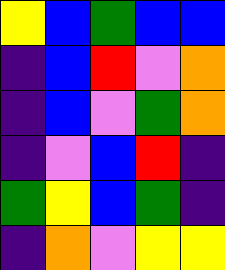[["yellow", "blue", "green", "blue", "blue"], ["indigo", "blue", "red", "violet", "orange"], ["indigo", "blue", "violet", "green", "orange"], ["indigo", "violet", "blue", "red", "indigo"], ["green", "yellow", "blue", "green", "indigo"], ["indigo", "orange", "violet", "yellow", "yellow"]]